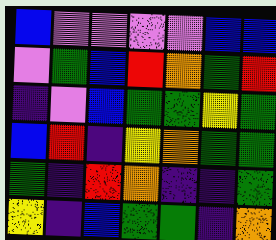[["blue", "violet", "violet", "violet", "violet", "blue", "blue"], ["violet", "green", "blue", "red", "orange", "green", "red"], ["indigo", "violet", "blue", "green", "green", "yellow", "green"], ["blue", "red", "indigo", "yellow", "orange", "green", "green"], ["green", "indigo", "red", "orange", "indigo", "indigo", "green"], ["yellow", "indigo", "blue", "green", "green", "indigo", "orange"]]